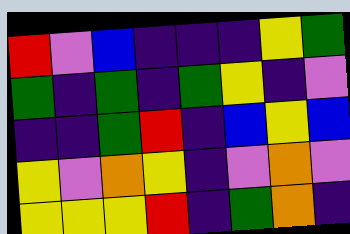[["red", "violet", "blue", "indigo", "indigo", "indigo", "yellow", "green"], ["green", "indigo", "green", "indigo", "green", "yellow", "indigo", "violet"], ["indigo", "indigo", "green", "red", "indigo", "blue", "yellow", "blue"], ["yellow", "violet", "orange", "yellow", "indigo", "violet", "orange", "violet"], ["yellow", "yellow", "yellow", "red", "indigo", "green", "orange", "indigo"]]